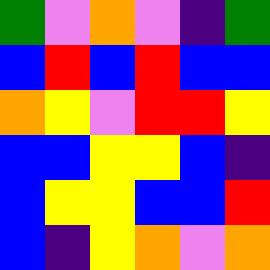[["green", "violet", "orange", "violet", "indigo", "green"], ["blue", "red", "blue", "red", "blue", "blue"], ["orange", "yellow", "violet", "red", "red", "yellow"], ["blue", "blue", "yellow", "yellow", "blue", "indigo"], ["blue", "yellow", "yellow", "blue", "blue", "red"], ["blue", "indigo", "yellow", "orange", "violet", "orange"]]